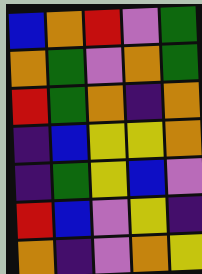[["blue", "orange", "red", "violet", "green"], ["orange", "green", "violet", "orange", "green"], ["red", "green", "orange", "indigo", "orange"], ["indigo", "blue", "yellow", "yellow", "orange"], ["indigo", "green", "yellow", "blue", "violet"], ["red", "blue", "violet", "yellow", "indigo"], ["orange", "indigo", "violet", "orange", "yellow"]]